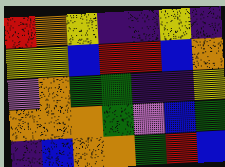[["red", "orange", "yellow", "indigo", "indigo", "yellow", "indigo"], ["yellow", "yellow", "blue", "red", "red", "blue", "orange"], ["violet", "orange", "green", "green", "indigo", "indigo", "yellow"], ["orange", "orange", "orange", "green", "violet", "blue", "green"], ["indigo", "blue", "orange", "orange", "green", "red", "blue"]]